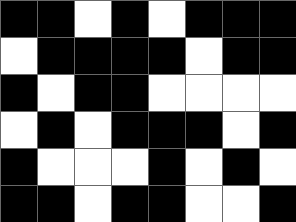[["black", "black", "white", "black", "white", "black", "black", "black"], ["white", "black", "black", "black", "black", "white", "black", "black"], ["black", "white", "black", "black", "white", "white", "white", "white"], ["white", "black", "white", "black", "black", "black", "white", "black"], ["black", "white", "white", "white", "black", "white", "black", "white"], ["black", "black", "white", "black", "black", "white", "white", "black"]]